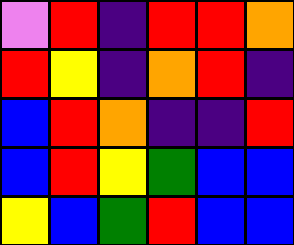[["violet", "red", "indigo", "red", "red", "orange"], ["red", "yellow", "indigo", "orange", "red", "indigo"], ["blue", "red", "orange", "indigo", "indigo", "red"], ["blue", "red", "yellow", "green", "blue", "blue"], ["yellow", "blue", "green", "red", "blue", "blue"]]